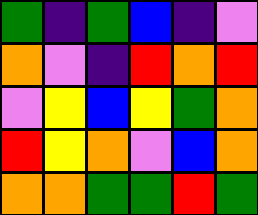[["green", "indigo", "green", "blue", "indigo", "violet"], ["orange", "violet", "indigo", "red", "orange", "red"], ["violet", "yellow", "blue", "yellow", "green", "orange"], ["red", "yellow", "orange", "violet", "blue", "orange"], ["orange", "orange", "green", "green", "red", "green"]]